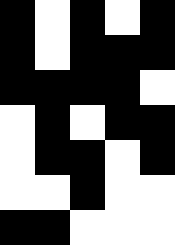[["black", "white", "black", "white", "black"], ["black", "white", "black", "black", "black"], ["black", "black", "black", "black", "white"], ["white", "black", "white", "black", "black"], ["white", "black", "black", "white", "black"], ["white", "white", "black", "white", "white"], ["black", "black", "white", "white", "white"]]